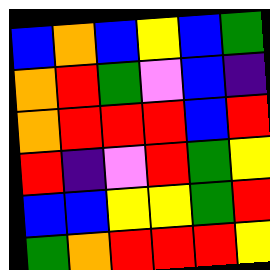[["blue", "orange", "blue", "yellow", "blue", "green"], ["orange", "red", "green", "violet", "blue", "indigo"], ["orange", "red", "red", "red", "blue", "red"], ["red", "indigo", "violet", "red", "green", "yellow"], ["blue", "blue", "yellow", "yellow", "green", "red"], ["green", "orange", "red", "red", "red", "yellow"]]